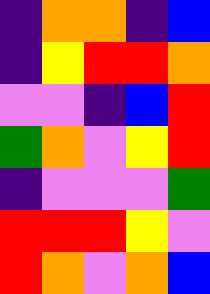[["indigo", "orange", "orange", "indigo", "blue"], ["indigo", "yellow", "red", "red", "orange"], ["violet", "violet", "indigo", "blue", "red"], ["green", "orange", "violet", "yellow", "red"], ["indigo", "violet", "violet", "violet", "green"], ["red", "red", "red", "yellow", "violet"], ["red", "orange", "violet", "orange", "blue"]]